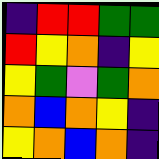[["indigo", "red", "red", "green", "green"], ["red", "yellow", "orange", "indigo", "yellow"], ["yellow", "green", "violet", "green", "orange"], ["orange", "blue", "orange", "yellow", "indigo"], ["yellow", "orange", "blue", "orange", "indigo"]]